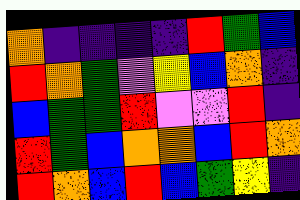[["orange", "indigo", "indigo", "indigo", "indigo", "red", "green", "blue"], ["red", "orange", "green", "violet", "yellow", "blue", "orange", "indigo"], ["blue", "green", "green", "red", "violet", "violet", "red", "indigo"], ["red", "green", "blue", "orange", "orange", "blue", "red", "orange"], ["red", "orange", "blue", "red", "blue", "green", "yellow", "indigo"]]